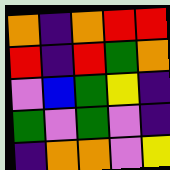[["orange", "indigo", "orange", "red", "red"], ["red", "indigo", "red", "green", "orange"], ["violet", "blue", "green", "yellow", "indigo"], ["green", "violet", "green", "violet", "indigo"], ["indigo", "orange", "orange", "violet", "yellow"]]